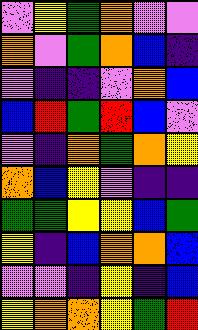[["violet", "yellow", "green", "orange", "violet", "violet"], ["orange", "violet", "green", "orange", "blue", "indigo"], ["violet", "indigo", "indigo", "violet", "orange", "blue"], ["blue", "red", "green", "red", "blue", "violet"], ["violet", "indigo", "orange", "green", "orange", "yellow"], ["orange", "blue", "yellow", "violet", "indigo", "indigo"], ["green", "green", "yellow", "yellow", "blue", "green"], ["yellow", "indigo", "blue", "orange", "orange", "blue"], ["violet", "violet", "indigo", "yellow", "indigo", "blue"], ["yellow", "orange", "orange", "yellow", "green", "red"]]